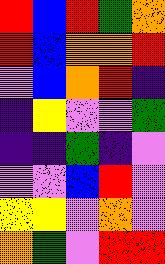[["red", "blue", "red", "green", "orange"], ["red", "blue", "orange", "orange", "red"], ["violet", "blue", "orange", "red", "indigo"], ["indigo", "yellow", "violet", "violet", "green"], ["indigo", "indigo", "green", "indigo", "violet"], ["violet", "violet", "blue", "red", "violet"], ["yellow", "yellow", "violet", "orange", "violet"], ["orange", "green", "violet", "red", "red"]]